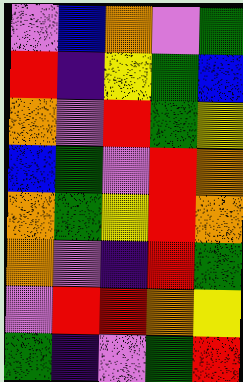[["violet", "blue", "orange", "violet", "green"], ["red", "indigo", "yellow", "green", "blue"], ["orange", "violet", "red", "green", "yellow"], ["blue", "green", "violet", "red", "orange"], ["orange", "green", "yellow", "red", "orange"], ["orange", "violet", "indigo", "red", "green"], ["violet", "red", "red", "orange", "yellow"], ["green", "indigo", "violet", "green", "red"]]